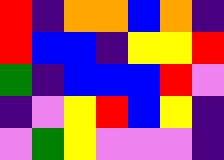[["red", "indigo", "orange", "orange", "blue", "orange", "indigo"], ["red", "blue", "blue", "indigo", "yellow", "yellow", "red"], ["green", "indigo", "blue", "blue", "blue", "red", "violet"], ["indigo", "violet", "yellow", "red", "blue", "yellow", "indigo"], ["violet", "green", "yellow", "violet", "violet", "violet", "indigo"]]